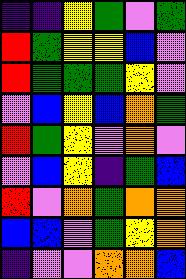[["indigo", "indigo", "yellow", "green", "violet", "green"], ["red", "green", "yellow", "yellow", "blue", "violet"], ["red", "green", "green", "green", "yellow", "violet"], ["violet", "blue", "yellow", "blue", "orange", "green"], ["red", "green", "yellow", "violet", "orange", "violet"], ["violet", "blue", "yellow", "indigo", "green", "blue"], ["red", "violet", "orange", "green", "orange", "orange"], ["blue", "blue", "violet", "green", "yellow", "orange"], ["indigo", "violet", "violet", "orange", "orange", "blue"]]